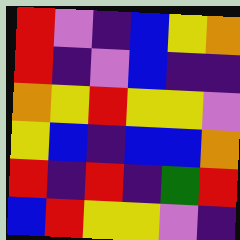[["red", "violet", "indigo", "blue", "yellow", "orange"], ["red", "indigo", "violet", "blue", "indigo", "indigo"], ["orange", "yellow", "red", "yellow", "yellow", "violet"], ["yellow", "blue", "indigo", "blue", "blue", "orange"], ["red", "indigo", "red", "indigo", "green", "red"], ["blue", "red", "yellow", "yellow", "violet", "indigo"]]